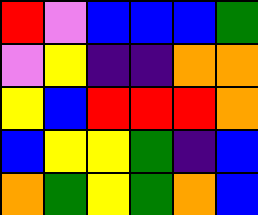[["red", "violet", "blue", "blue", "blue", "green"], ["violet", "yellow", "indigo", "indigo", "orange", "orange"], ["yellow", "blue", "red", "red", "red", "orange"], ["blue", "yellow", "yellow", "green", "indigo", "blue"], ["orange", "green", "yellow", "green", "orange", "blue"]]